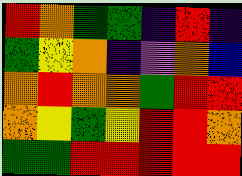[["red", "orange", "green", "green", "indigo", "red", "indigo"], ["green", "yellow", "orange", "indigo", "violet", "orange", "blue"], ["orange", "red", "orange", "orange", "green", "red", "red"], ["orange", "yellow", "green", "yellow", "red", "red", "orange"], ["green", "green", "red", "red", "red", "red", "red"]]